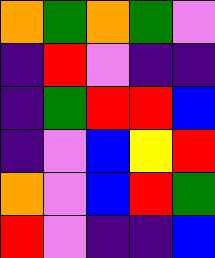[["orange", "green", "orange", "green", "violet"], ["indigo", "red", "violet", "indigo", "indigo"], ["indigo", "green", "red", "red", "blue"], ["indigo", "violet", "blue", "yellow", "red"], ["orange", "violet", "blue", "red", "green"], ["red", "violet", "indigo", "indigo", "blue"]]